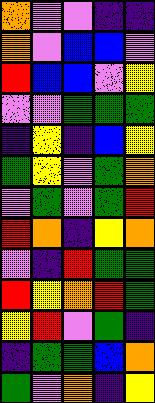[["orange", "violet", "violet", "indigo", "indigo"], ["orange", "violet", "blue", "blue", "violet"], ["red", "blue", "blue", "violet", "yellow"], ["violet", "violet", "green", "green", "green"], ["indigo", "yellow", "indigo", "blue", "yellow"], ["green", "yellow", "violet", "green", "orange"], ["violet", "green", "violet", "green", "red"], ["red", "orange", "indigo", "yellow", "orange"], ["violet", "indigo", "red", "green", "green"], ["red", "yellow", "orange", "red", "green"], ["yellow", "red", "violet", "green", "indigo"], ["indigo", "green", "green", "blue", "orange"], ["green", "violet", "orange", "indigo", "yellow"]]